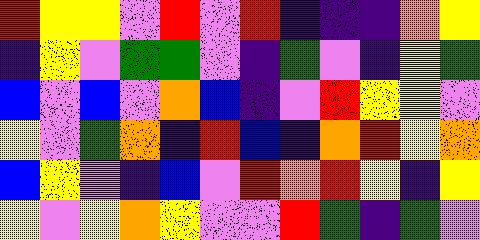[["red", "yellow", "yellow", "violet", "red", "violet", "red", "indigo", "indigo", "indigo", "orange", "yellow"], ["indigo", "yellow", "violet", "green", "green", "violet", "indigo", "green", "violet", "indigo", "yellow", "green"], ["blue", "violet", "blue", "violet", "orange", "blue", "indigo", "violet", "red", "yellow", "yellow", "violet"], ["yellow", "violet", "green", "orange", "indigo", "red", "blue", "indigo", "orange", "red", "yellow", "orange"], ["blue", "yellow", "violet", "indigo", "blue", "violet", "red", "orange", "red", "yellow", "indigo", "yellow"], ["yellow", "violet", "yellow", "orange", "yellow", "violet", "violet", "red", "green", "indigo", "green", "violet"]]